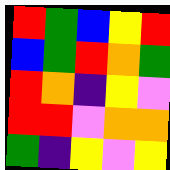[["red", "green", "blue", "yellow", "red"], ["blue", "green", "red", "orange", "green"], ["red", "orange", "indigo", "yellow", "violet"], ["red", "red", "violet", "orange", "orange"], ["green", "indigo", "yellow", "violet", "yellow"]]